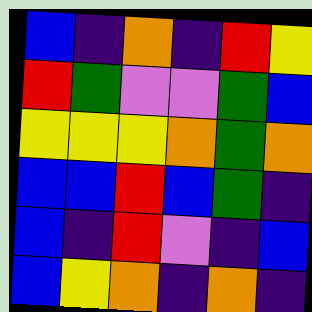[["blue", "indigo", "orange", "indigo", "red", "yellow"], ["red", "green", "violet", "violet", "green", "blue"], ["yellow", "yellow", "yellow", "orange", "green", "orange"], ["blue", "blue", "red", "blue", "green", "indigo"], ["blue", "indigo", "red", "violet", "indigo", "blue"], ["blue", "yellow", "orange", "indigo", "orange", "indigo"]]